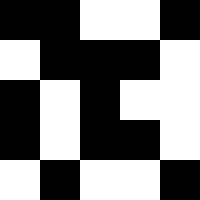[["black", "black", "white", "white", "black"], ["white", "black", "black", "black", "white"], ["black", "white", "black", "white", "white"], ["black", "white", "black", "black", "white"], ["white", "black", "white", "white", "black"]]